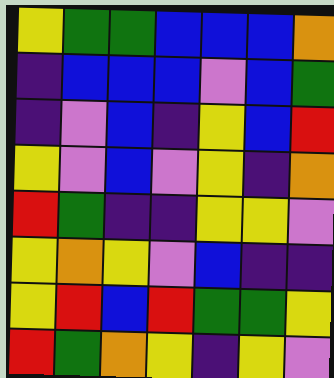[["yellow", "green", "green", "blue", "blue", "blue", "orange"], ["indigo", "blue", "blue", "blue", "violet", "blue", "green"], ["indigo", "violet", "blue", "indigo", "yellow", "blue", "red"], ["yellow", "violet", "blue", "violet", "yellow", "indigo", "orange"], ["red", "green", "indigo", "indigo", "yellow", "yellow", "violet"], ["yellow", "orange", "yellow", "violet", "blue", "indigo", "indigo"], ["yellow", "red", "blue", "red", "green", "green", "yellow"], ["red", "green", "orange", "yellow", "indigo", "yellow", "violet"]]